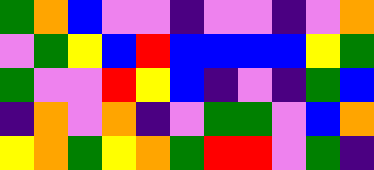[["green", "orange", "blue", "violet", "violet", "indigo", "violet", "violet", "indigo", "violet", "orange"], ["violet", "green", "yellow", "blue", "red", "blue", "blue", "blue", "blue", "yellow", "green"], ["green", "violet", "violet", "red", "yellow", "blue", "indigo", "violet", "indigo", "green", "blue"], ["indigo", "orange", "violet", "orange", "indigo", "violet", "green", "green", "violet", "blue", "orange"], ["yellow", "orange", "green", "yellow", "orange", "green", "red", "red", "violet", "green", "indigo"]]